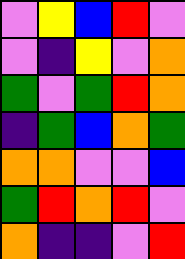[["violet", "yellow", "blue", "red", "violet"], ["violet", "indigo", "yellow", "violet", "orange"], ["green", "violet", "green", "red", "orange"], ["indigo", "green", "blue", "orange", "green"], ["orange", "orange", "violet", "violet", "blue"], ["green", "red", "orange", "red", "violet"], ["orange", "indigo", "indigo", "violet", "red"]]